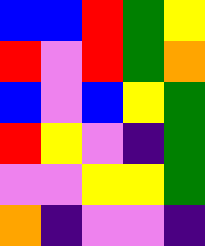[["blue", "blue", "red", "green", "yellow"], ["red", "violet", "red", "green", "orange"], ["blue", "violet", "blue", "yellow", "green"], ["red", "yellow", "violet", "indigo", "green"], ["violet", "violet", "yellow", "yellow", "green"], ["orange", "indigo", "violet", "violet", "indigo"]]